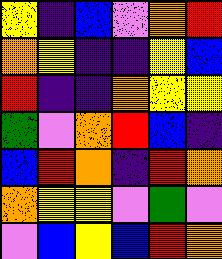[["yellow", "indigo", "blue", "violet", "orange", "red"], ["orange", "yellow", "indigo", "indigo", "yellow", "blue"], ["red", "indigo", "indigo", "orange", "yellow", "yellow"], ["green", "violet", "orange", "red", "blue", "indigo"], ["blue", "red", "orange", "indigo", "red", "orange"], ["orange", "yellow", "yellow", "violet", "green", "violet"], ["violet", "blue", "yellow", "blue", "red", "orange"]]